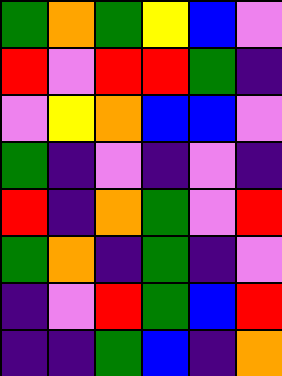[["green", "orange", "green", "yellow", "blue", "violet"], ["red", "violet", "red", "red", "green", "indigo"], ["violet", "yellow", "orange", "blue", "blue", "violet"], ["green", "indigo", "violet", "indigo", "violet", "indigo"], ["red", "indigo", "orange", "green", "violet", "red"], ["green", "orange", "indigo", "green", "indigo", "violet"], ["indigo", "violet", "red", "green", "blue", "red"], ["indigo", "indigo", "green", "blue", "indigo", "orange"]]